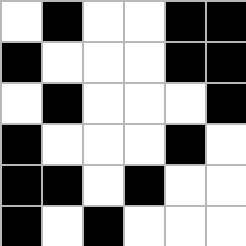[["white", "black", "white", "white", "black", "black"], ["black", "white", "white", "white", "black", "black"], ["white", "black", "white", "white", "white", "black"], ["black", "white", "white", "white", "black", "white"], ["black", "black", "white", "black", "white", "white"], ["black", "white", "black", "white", "white", "white"]]